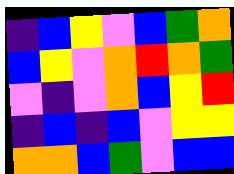[["indigo", "blue", "yellow", "violet", "blue", "green", "orange"], ["blue", "yellow", "violet", "orange", "red", "orange", "green"], ["violet", "indigo", "violet", "orange", "blue", "yellow", "red"], ["indigo", "blue", "indigo", "blue", "violet", "yellow", "yellow"], ["orange", "orange", "blue", "green", "violet", "blue", "blue"]]